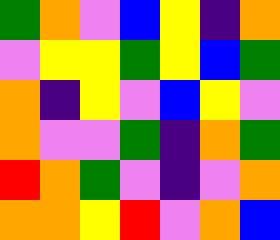[["green", "orange", "violet", "blue", "yellow", "indigo", "orange"], ["violet", "yellow", "yellow", "green", "yellow", "blue", "green"], ["orange", "indigo", "yellow", "violet", "blue", "yellow", "violet"], ["orange", "violet", "violet", "green", "indigo", "orange", "green"], ["red", "orange", "green", "violet", "indigo", "violet", "orange"], ["orange", "orange", "yellow", "red", "violet", "orange", "blue"]]